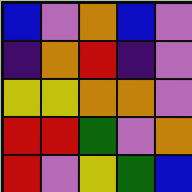[["blue", "violet", "orange", "blue", "violet"], ["indigo", "orange", "red", "indigo", "violet"], ["yellow", "yellow", "orange", "orange", "violet"], ["red", "red", "green", "violet", "orange"], ["red", "violet", "yellow", "green", "blue"]]